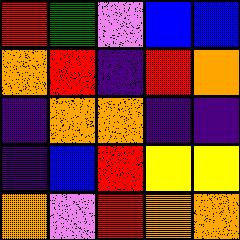[["red", "green", "violet", "blue", "blue"], ["orange", "red", "indigo", "red", "orange"], ["indigo", "orange", "orange", "indigo", "indigo"], ["indigo", "blue", "red", "yellow", "yellow"], ["orange", "violet", "red", "orange", "orange"]]